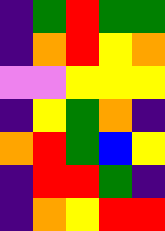[["indigo", "green", "red", "green", "green"], ["indigo", "orange", "red", "yellow", "orange"], ["violet", "violet", "yellow", "yellow", "yellow"], ["indigo", "yellow", "green", "orange", "indigo"], ["orange", "red", "green", "blue", "yellow"], ["indigo", "red", "red", "green", "indigo"], ["indigo", "orange", "yellow", "red", "red"]]